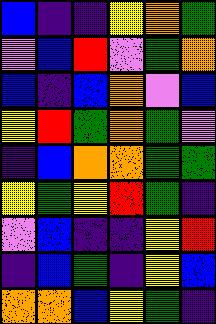[["blue", "indigo", "indigo", "yellow", "orange", "green"], ["violet", "blue", "red", "violet", "green", "orange"], ["blue", "indigo", "blue", "orange", "violet", "blue"], ["yellow", "red", "green", "orange", "green", "violet"], ["indigo", "blue", "orange", "orange", "green", "green"], ["yellow", "green", "yellow", "red", "green", "indigo"], ["violet", "blue", "indigo", "indigo", "yellow", "red"], ["indigo", "blue", "green", "indigo", "yellow", "blue"], ["orange", "orange", "blue", "yellow", "green", "indigo"]]